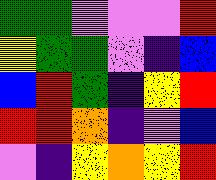[["green", "green", "violet", "violet", "violet", "red"], ["yellow", "green", "green", "violet", "indigo", "blue"], ["blue", "red", "green", "indigo", "yellow", "red"], ["red", "red", "orange", "indigo", "violet", "blue"], ["violet", "indigo", "yellow", "orange", "yellow", "red"]]